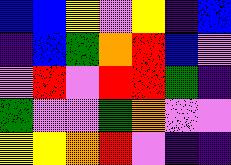[["blue", "blue", "yellow", "violet", "yellow", "indigo", "blue"], ["indigo", "blue", "green", "orange", "red", "blue", "violet"], ["violet", "red", "violet", "red", "red", "green", "indigo"], ["green", "violet", "violet", "green", "orange", "violet", "violet"], ["yellow", "yellow", "orange", "red", "violet", "indigo", "indigo"]]